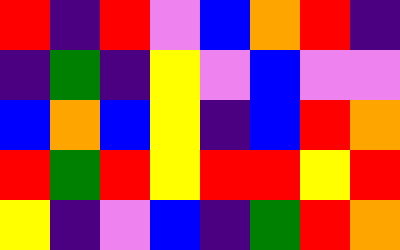[["red", "indigo", "red", "violet", "blue", "orange", "red", "indigo"], ["indigo", "green", "indigo", "yellow", "violet", "blue", "violet", "violet"], ["blue", "orange", "blue", "yellow", "indigo", "blue", "red", "orange"], ["red", "green", "red", "yellow", "red", "red", "yellow", "red"], ["yellow", "indigo", "violet", "blue", "indigo", "green", "red", "orange"]]